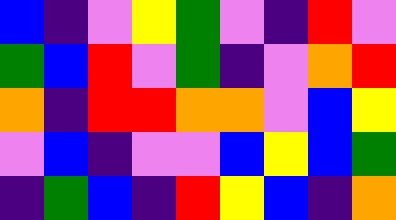[["blue", "indigo", "violet", "yellow", "green", "violet", "indigo", "red", "violet"], ["green", "blue", "red", "violet", "green", "indigo", "violet", "orange", "red"], ["orange", "indigo", "red", "red", "orange", "orange", "violet", "blue", "yellow"], ["violet", "blue", "indigo", "violet", "violet", "blue", "yellow", "blue", "green"], ["indigo", "green", "blue", "indigo", "red", "yellow", "blue", "indigo", "orange"]]